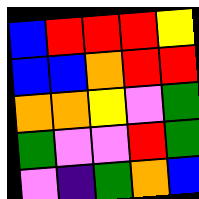[["blue", "red", "red", "red", "yellow"], ["blue", "blue", "orange", "red", "red"], ["orange", "orange", "yellow", "violet", "green"], ["green", "violet", "violet", "red", "green"], ["violet", "indigo", "green", "orange", "blue"]]